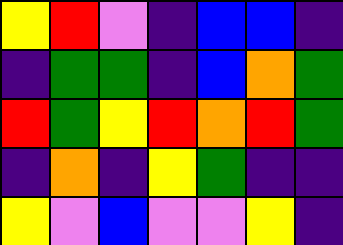[["yellow", "red", "violet", "indigo", "blue", "blue", "indigo"], ["indigo", "green", "green", "indigo", "blue", "orange", "green"], ["red", "green", "yellow", "red", "orange", "red", "green"], ["indigo", "orange", "indigo", "yellow", "green", "indigo", "indigo"], ["yellow", "violet", "blue", "violet", "violet", "yellow", "indigo"]]